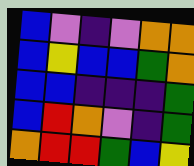[["blue", "violet", "indigo", "violet", "orange", "orange"], ["blue", "yellow", "blue", "blue", "green", "orange"], ["blue", "blue", "indigo", "indigo", "indigo", "green"], ["blue", "red", "orange", "violet", "indigo", "green"], ["orange", "red", "red", "green", "blue", "yellow"]]